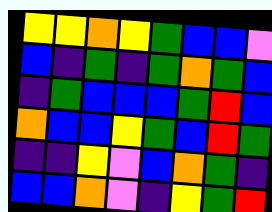[["yellow", "yellow", "orange", "yellow", "green", "blue", "blue", "violet"], ["blue", "indigo", "green", "indigo", "green", "orange", "green", "blue"], ["indigo", "green", "blue", "blue", "blue", "green", "red", "blue"], ["orange", "blue", "blue", "yellow", "green", "blue", "red", "green"], ["indigo", "indigo", "yellow", "violet", "blue", "orange", "green", "indigo"], ["blue", "blue", "orange", "violet", "indigo", "yellow", "green", "red"]]